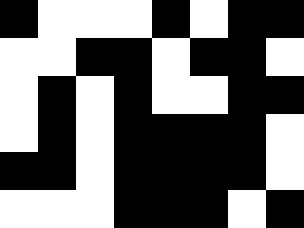[["black", "white", "white", "white", "black", "white", "black", "black"], ["white", "white", "black", "black", "white", "black", "black", "white"], ["white", "black", "white", "black", "white", "white", "black", "black"], ["white", "black", "white", "black", "black", "black", "black", "white"], ["black", "black", "white", "black", "black", "black", "black", "white"], ["white", "white", "white", "black", "black", "black", "white", "black"]]